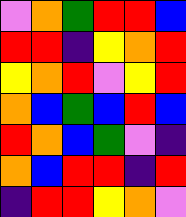[["violet", "orange", "green", "red", "red", "blue"], ["red", "red", "indigo", "yellow", "orange", "red"], ["yellow", "orange", "red", "violet", "yellow", "red"], ["orange", "blue", "green", "blue", "red", "blue"], ["red", "orange", "blue", "green", "violet", "indigo"], ["orange", "blue", "red", "red", "indigo", "red"], ["indigo", "red", "red", "yellow", "orange", "violet"]]